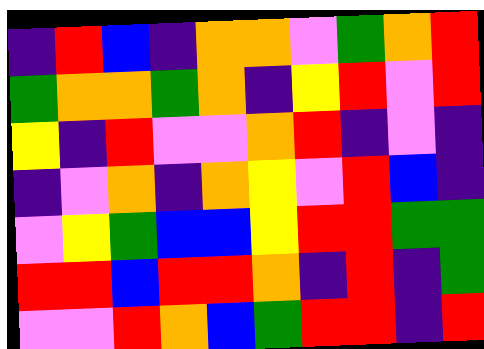[["indigo", "red", "blue", "indigo", "orange", "orange", "violet", "green", "orange", "red"], ["green", "orange", "orange", "green", "orange", "indigo", "yellow", "red", "violet", "red"], ["yellow", "indigo", "red", "violet", "violet", "orange", "red", "indigo", "violet", "indigo"], ["indigo", "violet", "orange", "indigo", "orange", "yellow", "violet", "red", "blue", "indigo"], ["violet", "yellow", "green", "blue", "blue", "yellow", "red", "red", "green", "green"], ["red", "red", "blue", "red", "red", "orange", "indigo", "red", "indigo", "green"], ["violet", "violet", "red", "orange", "blue", "green", "red", "red", "indigo", "red"]]